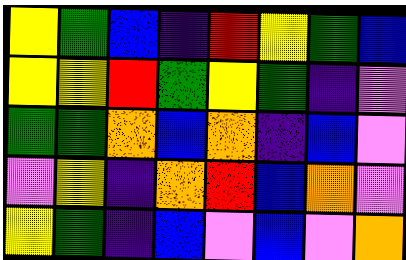[["yellow", "green", "blue", "indigo", "red", "yellow", "green", "blue"], ["yellow", "yellow", "red", "green", "yellow", "green", "indigo", "violet"], ["green", "green", "orange", "blue", "orange", "indigo", "blue", "violet"], ["violet", "yellow", "indigo", "orange", "red", "blue", "orange", "violet"], ["yellow", "green", "indigo", "blue", "violet", "blue", "violet", "orange"]]